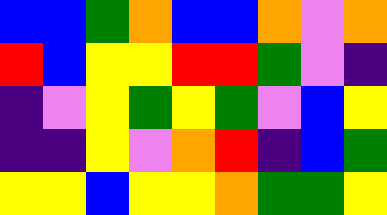[["blue", "blue", "green", "orange", "blue", "blue", "orange", "violet", "orange"], ["red", "blue", "yellow", "yellow", "red", "red", "green", "violet", "indigo"], ["indigo", "violet", "yellow", "green", "yellow", "green", "violet", "blue", "yellow"], ["indigo", "indigo", "yellow", "violet", "orange", "red", "indigo", "blue", "green"], ["yellow", "yellow", "blue", "yellow", "yellow", "orange", "green", "green", "yellow"]]